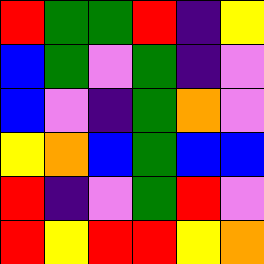[["red", "green", "green", "red", "indigo", "yellow"], ["blue", "green", "violet", "green", "indigo", "violet"], ["blue", "violet", "indigo", "green", "orange", "violet"], ["yellow", "orange", "blue", "green", "blue", "blue"], ["red", "indigo", "violet", "green", "red", "violet"], ["red", "yellow", "red", "red", "yellow", "orange"]]